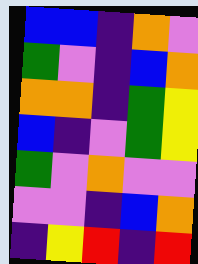[["blue", "blue", "indigo", "orange", "violet"], ["green", "violet", "indigo", "blue", "orange"], ["orange", "orange", "indigo", "green", "yellow"], ["blue", "indigo", "violet", "green", "yellow"], ["green", "violet", "orange", "violet", "violet"], ["violet", "violet", "indigo", "blue", "orange"], ["indigo", "yellow", "red", "indigo", "red"]]